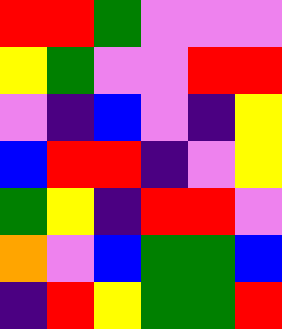[["red", "red", "green", "violet", "violet", "violet"], ["yellow", "green", "violet", "violet", "red", "red"], ["violet", "indigo", "blue", "violet", "indigo", "yellow"], ["blue", "red", "red", "indigo", "violet", "yellow"], ["green", "yellow", "indigo", "red", "red", "violet"], ["orange", "violet", "blue", "green", "green", "blue"], ["indigo", "red", "yellow", "green", "green", "red"]]